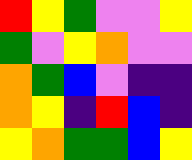[["red", "yellow", "green", "violet", "violet", "yellow"], ["green", "violet", "yellow", "orange", "violet", "violet"], ["orange", "green", "blue", "violet", "indigo", "indigo"], ["orange", "yellow", "indigo", "red", "blue", "indigo"], ["yellow", "orange", "green", "green", "blue", "yellow"]]